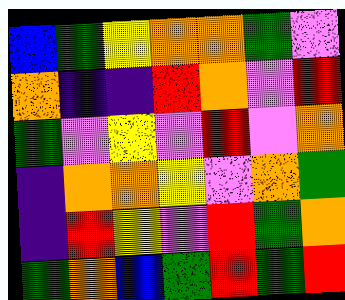[["blue", "green", "yellow", "orange", "orange", "green", "violet"], ["orange", "indigo", "indigo", "red", "orange", "violet", "red"], ["green", "violet", "yellow", "violet", "red", "violet", "orange"], ["indigo", "orange", "orange", "yellow", "violet", "orange", "green"], ["indigo", "red", "yellow", "violet", "red", "green", "orange"], ["green", "orange", "blue", "green", "red", "green", "red"]]